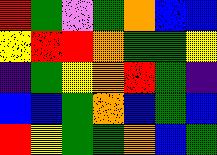[["red", "green", "violet", "green", "orange", "blue", "blue"], ["yellow", "red", "red", "orange", "green", "green", "yellow"], ["indigo", "green", "yellow", "orange", "red", "green", "indigo"], ["blue", "blue", "green", "orange", "blue", "green", "blue"], ["red", "yellow", "green", "green", "orange", "blue", "green"]]